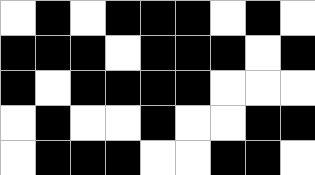[["white", "black", "white", "black", "black", "black", "white", "black", "white"], ["black", "black", "black", "white", "black", "black", "black", "white", "black"], ["black", "white", "black", "black", "black", "black", "white", "white", "white"], ["white", "black", "white", "white", "black", "white", "white", "black", "black"], ["white", "black", "black", "black", "white", "white", "black", "black", "white"]]